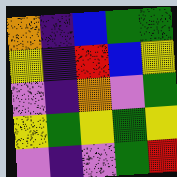[["orange", "indigo", "blue", "green", "green"], ["yellow", "indigo", "red", "blue", "yellow"], ["violet", "indigo", "orange", "violet", "green"], ["yellow", "green", "yellow", "green", "yellow"], ["violet", "indigo", "violet", "green", "red"]]